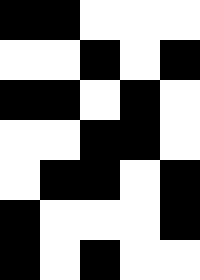[["black", "black", "white", "white", "white"], ["white", "white", "black", "white", "black"], ["black", "black", "white", "black", "white"], ["white", "white", "black", "black", "white"], ["white", "black", "black", "white", "black"], ["black", "white", "white", "white", "black"], ["black", "white", "black", "white", "white"]]